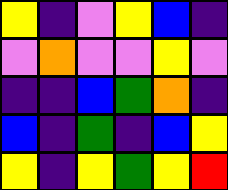[["yellow", "indigo", "violet", "yellow", "blue", "indigo"], ["violet", "orange", "violet", "violet", "yellow", "violet"], ["indigo", "indigo", "blue", "green", "orange", "indigo"], ["blue", "indigo", "green", "indigo", "blue", "yellow"], ["yellow", "indigo", "yellow", "green", "yellow", "red"]]